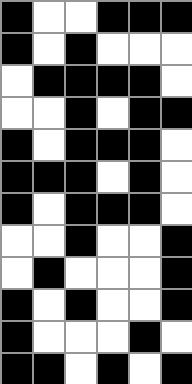[["black", "white", "white", "black", "black", "black"], ["black", "white", "black", "white", "white", "white"], ["white", "black", "black", "black", "black", "white"], ["white", "white", "black", "white", "black", "black"], ["black", "white", "black", "black", "black", "white"], ["black", "black", "black", "white", "black", "white"], ["black", "white", "black", "black", "black", "white"], ["white", "white", "black", "white", "white", "black"], ["white", "black", "white", "white", "white", "black"], ["black", "white", "black", "white", "white", "black"], ["black", "white", "white", "white", "black", "white"], ["black", "black", "white", "black", "white", "black"]]